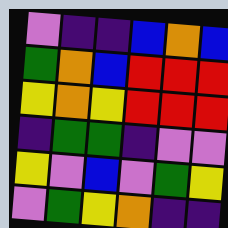[["violet", "indigo", "indigo", "blue", "orange", "blue"], ["green", "orange", "blue", "red", "red", "red"], ["yellow", "orange", "yellow", "red", "red", "red"], ["indigo", "green", "green", "indigo", "violet", "violet"], ["yellow", "violet", "blue", "violet", "green", "yellow"], ["violet", "green", "yellow", "orange", "indigo", "indigo"]]